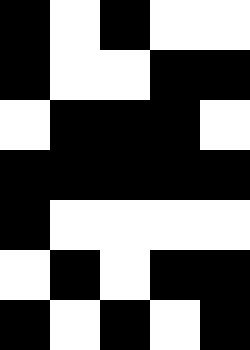[["black", "white", "black", "white", "white"], ["black", "white", "white", "black", "black"], ["white", "black", "black", "black", "white"], ["black", "black", "black", "black", "black"], ["black", "white", "white", "white", "white"], ["white", "black", "white", "black", "black"], ["black", "white", "black", "white", "black"]]